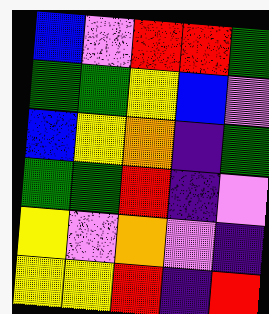[["blue", "violet", "red", "red", "green"], ["green", "green", "yellow", "blue", "violet"], ["blue", "yellow", "orange", "indigo", "green"], ["green", "green", "red", "indigo", "violet"], ["yellow", "violet", "orange", "violet", "indigo"], ["yellow", "yellow", "red", "indigo", "red"]]